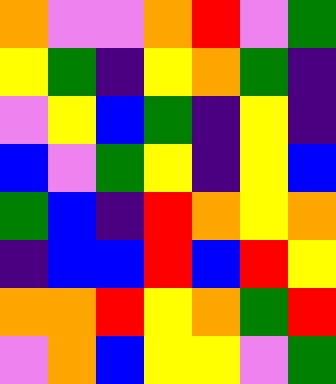[["orange", "violet", "violet", "orange", "red", "violet", "green"], ["yellow", "green", "indigo", "yellow", "orange", "green", "indigo"], ["violet", "yellow", "blue", "green", "indigo", "yellow", "indigo"], ["blue", "violet", "green", "yellow", "indigo", "yellow", "blue"], ["green", "blue", "indigo", "red", "orange", "yellow", "orange"], ["indigo", "blue", "blue", "red", "blue", "red", "yellow"], ["orange", "orange", "red", "yellow", "orange", "green", "red"], ["violet", "orange", "blue", "yellow", "yellow", "violet", "green"]]